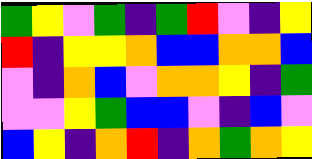[["green", "yellow", "violet", "green", "indigo", "green", "red", "violet", "indigo", "yellow"], ["red", "indigo", "yellow", "yellow", "orange", "blue", "blue", "orange", "orange", "blue"], ["violet", "indigo", "orange", "blue", "violet", "orange", "orange", "yellow", "indigo", "green"], ["violet", "violet", "yellow", "green", "blue", "blue", "violet", "indigo", "blue", "violet"], ["blue", "yellow", "indigo", "orange", "red", "indigo", "orange", "green", "orange", "yellow"]]